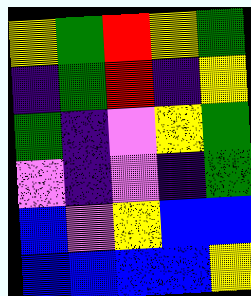[["yellow", "green", "red", "yellow", "green"], ["indigo", "green", "red", "indigo", "yellow"], ["green", "indigo", "violet", "yellow", "green"], ["violet", "indigo", "violet", "indigo", "green"], ["blue", "violet", "yellow", "blue", "blue"], ["blue", "blue", "blue", "blue", "yellow"]]